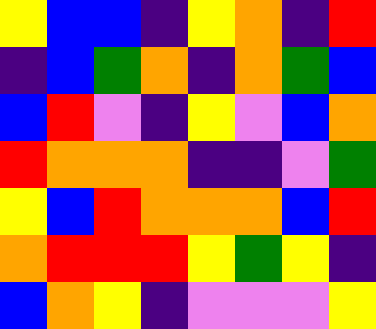[["yellow", "blue", "blue", "indigo", "yellow", "orange", "indigo", "red"], ["indigo", "blue", "green", "orange", "indigo", "orange", "green", "blue"], ["blue", "red", "violet", "indigo", "yellow", "violet", "blue", "orange"], ["red", "orange", "orange", "orange", "indigo", "indigo", "violet", "green"], ["yellow", "blue", "red", "orange", "orange", "orange", "blue", "red"], ["orange", "red", "red", "red", "yellow", "green", "yellow", "indigo"], ["blue", "orange", "yellow", "indigo", "violet", "violet", "violet", "yellow"]]